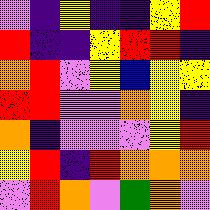[["violet", "indigo", "yellow", "indigo", "indigo", "yellow", "red"], ["red", "indigo", "indigo", "yellow", "red", "red", "indigo"], ["orange", "red", "violet", "yellow", "blue", "yellow", "yellow"], ["red", "red", "violet", "violet", "orange", "yellow", "indigo"], ["orange", "indigo", "violet", "violet", "violet", "yellow", "red"], ["yellow", "red", "indigo", "red", "orange", "orange", "orange"], ["violet", "red", "orange", "violet", "green", "orange", "violet"]]